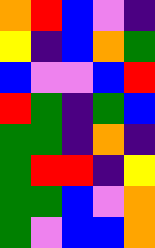[["orange", "red", "blue", "violet", "indigo"], ["yellow", "indigo", "blue", "orange", "green"], ["blue", "violet", "violet", "blue", "red"], ["red", "green", "indigo", "green", "blue"], ["green", "green", "indigo", "orange", "indigo"], ["green", "red", "red", "indigo", "yellow"], ["green", "green", "blue", "violet", "orange"], ["green", "violet", "blue", "blue", "orange"]]